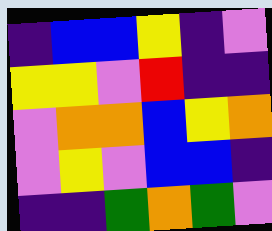[["indigo", "blue", "blue", "yellow", "indigo", "violet"], ["yellow", "yellow", "violet", "red", "indigo", "indigo"], ["violet", "orange", "orange", "blue", "yellow", "orange"], ["violet", "yellow", "violet", "blue", "blue", "indigo"], ["indigo", "indigo", "green", "orange", "green", "violet"]]